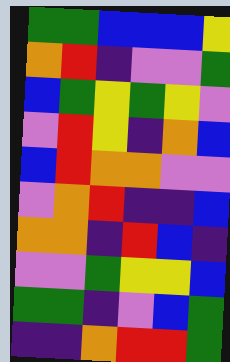[["green", "green", "blue", "blue", "blue", "yellow"], ["orange", "red", "indigo", "violet", "violet", "green"], ["blue", "green", "yellow", "green", "yellow", "violet"], ["violet", "red", "yellow", "indigo", "orange", "blue"], ["blue", "red", "orange", "orange", "violet", "violet"], ["violet", "orange", "red", "indigo", "indigo", "blue"], ["orange", "orange", "indigo", "red", "blue", "indigo"], ["violet", "violet", "green", "yellow", "yellow", "blue"], ["green", "green", "indigo", "violet", "blue", "green"], ["indigo", "indigo", "orange", "red", "red", "green"]]